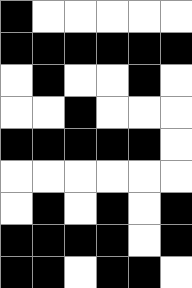[["black", "white", "white", "white", "white", "white"], ["black", "black", "black", "black", "black", "black"], ["white", "black", "white", "white", "black", "white"], ["white", "white", "black", "white", "white", "white"], ["black", "black", "black", "black", "black", "white"], ["white", "white", "white", "white", "white", "white"], ["white", "black", "white", "black", "white", "black"], ["black", "black", "black", "black", "white", "black"], ["black", "black", "white", "black", "black", "white"]]